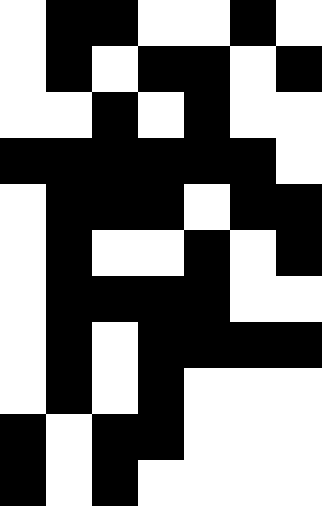[["white", "black", "black", "white", "white", "black", "white"], ["white", "black", "white", "black", "black", "white", "black"], ["white", "white", "black", "white", "black", "white", "white"], ["black", "black", "black", "black", "black", "black", "white"], ["white", "black", "black", "black", "white", "black", "black"], ["white", "black", "white", "white", "black", "white", "black"], ["white", "black", "black", "black", "black", "white", "white"], ["white", "black", "white", "black", "black", "black", "black"], ["white", "black", "white", "black", "white", "white", "white"], ["black", "white", "black", "black", "white", "white", "white"], ["black", "white", "black", "white", "white", "white", "white"]]